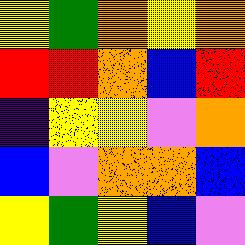[["yellow", "green", "orange", "yellow", "orange"], ["red", "red", "orange", "blue", "red"], ["indigo", "yellow", "yellow", "violet", "orange"], ["blue", "violet", "orange", "orange", "blue"], ["yellow", "green", "yellow", "blue", "violet"]]